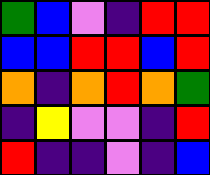[["green", "blue", "violet", "indigo", "red", "red"], ["blue", "blue", "red", "red", "blue", "red"], ["orange", "indigo", "orange", "red", "orange", "green"], ["indigo", "yellow", "violet", "violet", "indigo", "red"], ["red", "indigo", "indigo", "violet", "indigo", "blue"]]